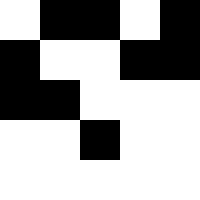[["white", "black", "black", "white", "black"], ["black", "white", "white", "black", "black"], ["black", "black", "white", "white", "white"], ["white", "white", "black", "white", "white"], ["white", "white", "white", "white", "white"]]